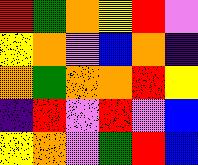[["red", "green", "orange", "yellow", "red", "violet"], ["yellow", "orange", "violet", "blue", "orange", "indigo"], ["orange", "green", "orange", "orange", "red", "yellow"], ["indigo", "red", "violet", "red", "violet", "blue"], ["yellow", "orange", "violet", "green", "red", "blue"]]